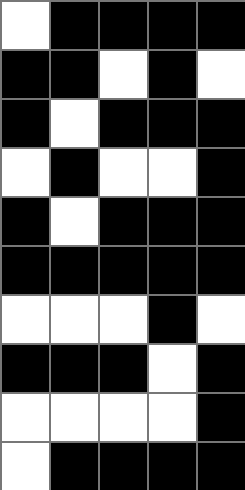[["white", "black", "black", "black", "black"], ["black", "black", "white", "black", "white"], ["black", "white", "black", "black", "black"], ["white", "black", "white", "white", "black"], ["black", "white", "black", "black", "black"], ["black", "black", "black", "black", "black"], ["white", "white", "white", "black", "white"], ["black", "black", "black", "white", "black"], ["white", "white", "white", "white", "black"], ["white", "black", "black", "black", "black"]]